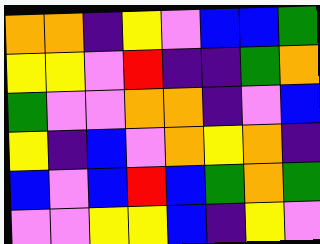[["orange", "orange", "indigo", "yellow", "violet", "blue", "blue", "green"], ["yellow", "yellow", "violet", "red", "indigo", "indigo", "green", "orange"], ["green", "violet", "violet", "orange", "orange", "indigo", "violet", "blue"], ["yellow", "indigo", "blue", "violet", "orange", "yellow", "orange", "indigo"], ["blue", "violet", "blue", "red", "blue", "green", "orange", "green"], ["violet", "violet", "yellow", "yellow", "blue", "indigo", "yellow", "violet"]]